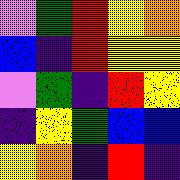[["violet", "green", "red", "yellow", "orange"], ["blue", "indigo", "red", "yellow", "yellow"], ["violet", "green", "indigo", "red", "yellow"], ["indigo", "yellow", "green", "blue", "blue"], ["yellow", "orange", "indigo", "red", "indigo"]]